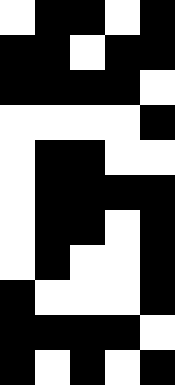[["white", "black", "black", "white", "black"], ["black", "black", "white", "black", "black"], ["black", "black", "black", "black", "white"], ["white", "white", "white", "white", "black"], ["white", "black", "black", "white", "white"], ["white", "black", "black", "black", "black"], ["white", "black", "black", "white", "black"], ["white", "black", "white", "white", "black"], ["black", "white", "white", "white", "black"], ["black", "black", "black", "black", "white"], ["black", "white", "black", "white", "black"]]